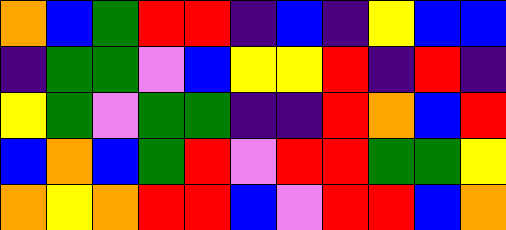[["orange", "blue", "green", "red", "red", "indigo", "blue", "indigo", "yellow", "blue", "blue"], ["indigo", "green", "green", "violet", "blue", "yellow", "yellow", "red", "indigo", "red", "indigo"], ["yellow", "green", "violet", "green", "green", "indigo", "indigo", "red", "orange", "blue", "red"], ["blue", "orange", "blue", "green", "red", "violet", "red", "red", "green", "green", "yellow"], ["orange", "yellow", "orange", "red", "red", "blue", "violet", "red", "red", "blue", "orange"]]